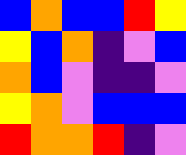[["blue", "orange", "blue", "blue", "red", "yellow"], ["yellow", "blue", "orange", "indigo", "violet", "blue"], ["orange", "blue", "violet", "indigo", "indigo", "violet"], ["yellow", "orange", "violet", "blue", "blue", "blue"], ["red", "orange", "orange", "red", "indigo", "violet"]]